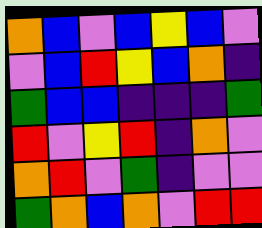[["orange", "blue", "violet", "blue", "yellow", "blue", "violet"], ["violet", "blue", "red", "yellow", "blue", "orange", "indigo"], ["green", "blue", "blue", "indigo", "indigo", "indigo", "green"], ["red", "violet", "yellow", "red", "indigo", "orange", "violet"], ["orange", "red", "violet", "green", "indigo", "violet", "violet"], ["green", "orange", "blue", "orange", "violet", "red", "red"]]